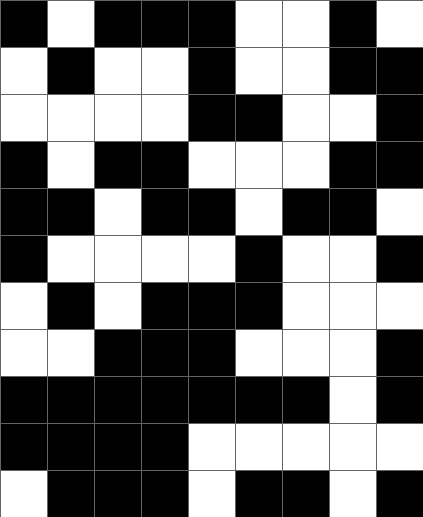[["black", "white", "black", "black", "black", "white", "white", "black", "white"], ["white", "black", "white", "white", "black", "white", "white", "black", "black"], ["white", "white", "white", "white", "black", "black", "white", "white", "black"], ["black", "white", "black", "black", "white", "white", "white", "black", "black"], ["black", "black", "white", "black", "black", "white", "black", "black", "white"], ["black", "white", "white", "white", "white", "black", "white", "white", "black"], ["white", "black", "white", "black", "black", "black", "white", "white", "white"], ["white", "white", "black", "black", "black", "white", "white", "white", "black"], ["black", "black", "black", "black", "black", "black", "black", "white", "black"], ["black", "black", "black", "black", "white", "white", "white", "white", "white"], ["white", "black", "black", "black", "white", "black", "black", "white", "black"]]